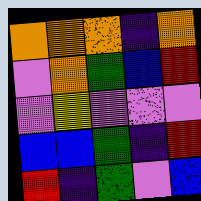[["orange", "orange", "orange", "indigo", "orange"], ["violet", "orange", "green", "blue", "red"], ["violet", "yellow", "violet", "violet", "violet"], ["blue", "blue", "green", "indigo", "red"], ["red", "indigo", "green", "violet", "blue"]]